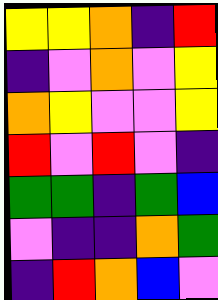[["yellow", "yellow", "orange", "indigo", "red"], ["indigo", "violet", "orange", "violet", "yellow"], ["orange", "yellow", "violet", "violet", "yellow"], ["red", "violet", "red", "violet", "indigo"], ["green", "green", "indigo", "green", "blue"], ["violet", "indigo", "indigo", "orange", "green"], ["indigo", "red", "orange", "blue", "violet"]]